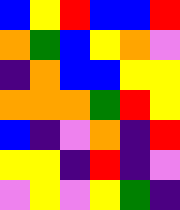[["blue", "yellow", "red", "blue", "blue", "red"], ["orange", "green", "blue", "yellow", "orange", "violet"], ["indigo", "orange", "blue", "blue", "yellow", "yellow"], ["orange", "orange", "orange", "green", "red", "yellow"], ["blue", "indigo", "violet", "orange", "indigo", "red"], ["yellow", "yellow", "indigo", "red", "indigo", "violet"], ["violet", "yellow", "violet", "yellow", "green", "indigo"]]